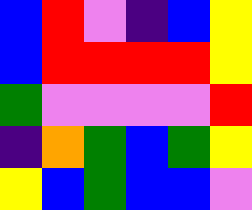[["blue", "red", "violet", "indigo", "blue", "yellow"], ["blue", "red", "red", "red", "red", "yellow"], ["green", "violet", "violet", "violet", "violet", "red"], ["indigo", "orange", "green", "blue", "green", "yellow"], ["yellow", "blue", "green", "blue", "blue", "violet"]]